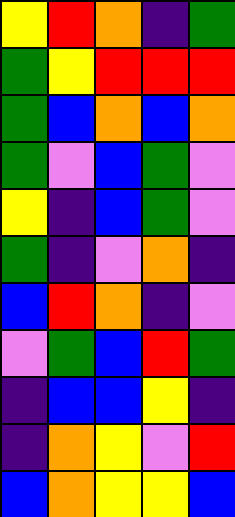[["yellow", "red", "orange", "indigo", "green"], ["green", "yellow", "red", "red", "red"], ["green", "blue", "orange", "blue", "orange"], ["green", "violet", "blue", "green", "violet"], ["yellow", "indigo", "blue", "green", "violet"], ["green", "indigo", "violet", "orange", "indigo"], ["blue", "red", "orange", "indigo", "violet"], ["violet", "green", "blue", "red", "green"], ["indigo", "blue", "blue", "yellow", "indigo"], ["indigo", "orange", "yellow", "violet", "red"], ["blue", "orange", "yellow", "yellow", "blue"]]